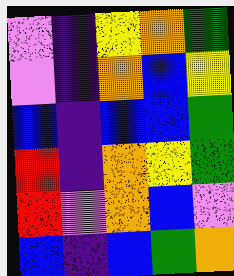[["violet", "indigo", "yellow", "orange", "green"], ["violet", "indigo", "orange", "blue", "yellow"], ["blue", "indigo", "blue", "blue", "green"], ["red", "indigo", "orange", "yellow", "green"], ["red", "violet", "orange", "blue", "violet"], ["blue", "indigo", "blue", "green", "orange"]]